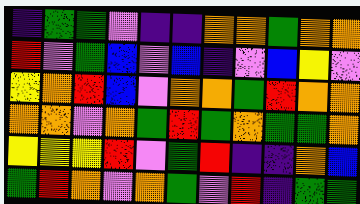[["indigo", "green", "green", "violet", "indigo", "indigo", "orange", "orange", "green", "orange", "orange"], ["red", "violet", "green", "blue", "violet", "blue", "indigo", "violet", "blue", "yellow", "violet"], ["yellow", "orange", "red", "blue", "violet", "orange", "orange", "green", "red", "orange", "orange"], ["orange", "orange", "violet", "orange", "green", "red", "green", "orange", "green", "green", "orange"], ["yellow", "yellow", "yellow", "red", "violet", "green", "red", "indigo", "indigo", "orange", "blue"], ["green", "red", "orange", "violet", "orange", "green", "violet", "red", "indigo", "green", "green"]]